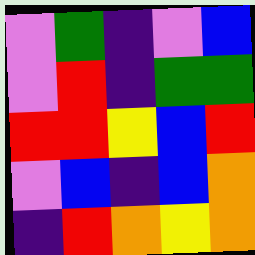[["violet", "green", "indigo", "violet", "blue"], ["violet", "red", "indigo", "green", "green"], ["red", "red", "yellow", "blue", "red"], ["violet", "blue", "indigo", "blue", "orange"], ["indigo", "red", "orange", "yellow", "orange"]]